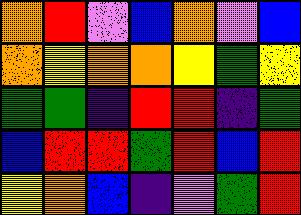[["orange", "red", "violet", "blue", "orange", "violet", "blue"], ["orange", "yellow", "orange", "orange", "yellow", "green", "yellow"], ["green", "green", "indigo", "red", "red", "indigo", "green"], ["blue", "red", "red", "green", "red", "blue", "red"], ["yellow", "orange", "blue", "indigo", "violet", "green", "red"]]